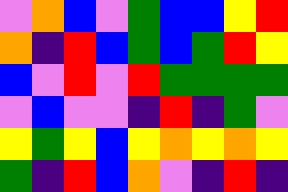[["violet", "orange", "blue", "violet", "green", "blue", "blue", "yellow", "red"], ["orange", "indigo", "red", "blue", "green", "blue", "green", "red", "yellow"], ["blue", "violet", "red", "violet", "red", "green", "green", "green", "green"], ["violet", "blue", "violet", "violet", "indigo", "red", "indigo", "green", "violet"], ["yellow", "green", "yellow", "blue", "yellow", "orange", "yellow", "orange", "yellow"], ["green", "indigo", "red", "blue", "orange", "violet", "indigo", "red", "indigo"]]